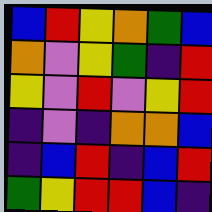[["blue", "red", "yellow", "orange", "green", "blue"], ["orange", "violet", "yellow", "green", "indigo", "red"], ["yellow", "violet", "red", "violet", "yellow", "red"], ["indigo", "violet", "indigo", "orange", "orange", "blue"], ["indigo", "blue", "red", "indigo", "blue", "red"], ["green", "yellow", "red", "red", "blue", "indigo"]]